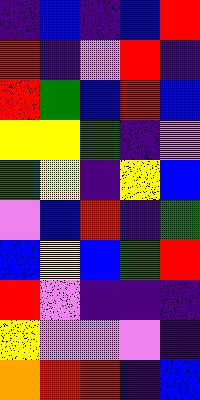[["indigo", "blue", "indigo", "blue", "red"], ["red", "indigo", "violet", "red", "indigo"], ["red", "green", "blue", "red", "blue"], ["yellow", "yellow", "green", "indigo", "violet"], ["green", "yellow", "indigo", "yellow", "blue"], ["violet", "blue", "red", "indigo", "green"], ["blue", "yellow", "blue", "green", "red"], ["red", "violet", "indigo", "indigo", "indigo"], ["yellow", "violet", "violet", "violet", "indigo"], ["orange", "red", "red", "indigo", "blue"]]